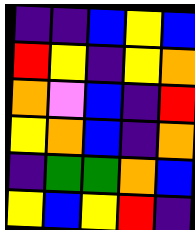[["indigo", "indigo", "blue", "yellow", "blue"], ["red", "yellow", "indigo", "yellow", "orange"], ["orange", "violet", "blue", "indigo", "red"], ["yellow", "orange", "blue", "indigo", "orange"], ["indigo", "green", "green", "orange", "blue"], ["yellow", "blue", "yellow", "red", "indigo"]]